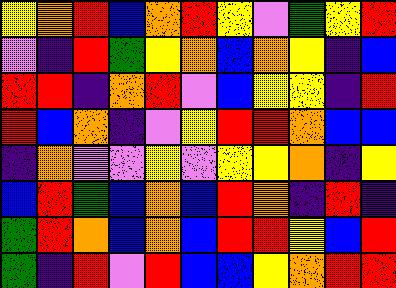[["yellow", "orange", "red", "blue", "orange", "red", "yellow", "violet", "green", "yellow", "red"], ["violet", "indigo", "red", "green", "yellow", "orange", "blue", "orange", "yellow", "indigo", "blue"], ["red", "red", "indigo", "orange", "red", "violet", "blue", "yellow", "yellow", "indigo", "red"], ["red", "blue", "orange", "indigo", "violet", "yellow", "red", "red", "orange", "blue", "blue"], ["indigo", "orange", "violet", "violet", "yellow", "violet", "yellow", "yellow", "orange", "indigo", "yellow"], ["blue", "red", "green", "blue", "orange", "blue", "red", "orange", "indigo", "red", "indigo"], ["green", "red", "orange", "blue", "orange", "blue", "red", "red", "yellow", "blue", "red"], ["green", "indigo", "red", "violet", "red", "blue", "blue", "yellow", "orange", "red", "red"]]